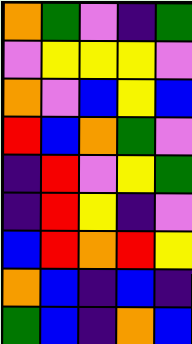[["orange", "green", "violet", "indigo", "green"], ["violet", "yellow", "yellow", "yellow", "violet"], ["orange", "violet", "blue", "yellow", "blue"], ["red", "blue", "orange", "green", "violet"], ["indigo", "red", "violet", "yellow", "green"], ["indigo", "red", "yellow", "indigo", "violet"], ["blue", "red", "orange", "red", "yellow"], ["orange", "blue", "indigo", "blue", "indigo"], ["green", "blue", "indigo", "orange", "blue"]]